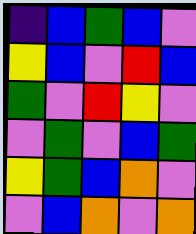[["indigo", "blue", "green", "blue", "violet"], ["yellow", "blue", "violet", "red", "blue"], ["green", "violet", "red", "yellow", "violet"], ["violet", "green", "violet", "blue", "green"], ["yellow", "green", "blue", "orange", "violet"], ["violet", "blue", "orange", "violet", "orange"]]